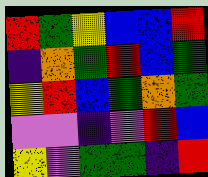[["red", "green", "yellow", "blue", "blue", "red"], ["indigo", "orange", "green", "red", "blue", "green"], ["yellow", "red", "blue", "green", "orange", "green"], ["violet", "violet", "indigo", "violet", "red", "blue"], ["yellow", "violet", "green", "green", "indigo", "red"]]